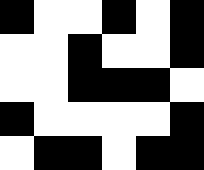[["black", "white", "white", "black", "white", "black"], ["white", "white", "black", "white", "white", "black"], ["white", "white", "black", "black", "black", "white"], ["black", "white", "white", "white", "white", "black"], ["white", "black", "black", "white", "black", "black"]]